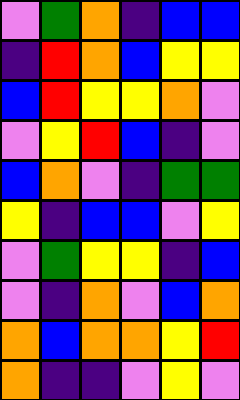[["violet", "green", "orange", "indigo", "blue", "blue"], ["indigo", "red", "orange", "blue", "yellow", "yellow"], ["blue", "red", "yellow", "yellow", "orange", "violet"], ["violet", "yellow", "red", "blue", "indigo", "violet"], ["blue", "orange", "violet", "indigo", "green", "green"], ["yellow", "indigo", "blue", "blue", "violet", "yellow"], ["violet", "green", "yellow", "yellow", "indigo", "blue"], ["violet", "indigo", "orange", "violet", "blue", "orange"], ["orange", "blue", "orange", "orange", "yellow", "red"], ["orange", "indigo", "indigo", "violet", "yellow", "violet"]]